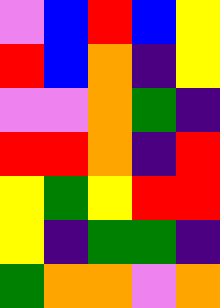[["violet", "blue", "red", "blue", "yellow"], ["red", "blue", "orange", "indigo", "yellow"], ["violet", "violet", "orange", "green", "indigo"], ["red", "red", "orange", "indigo", "red"], ["yellow", "green", "yellow", "red", "red"], ["yellow", "indigo", "green", "green", "indigo"], ["green", "orange", "orange", "violet", "orange"]]